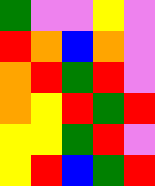[["green", "violet", "violet", "yellow", "violet"], ["red", "orange", "blue", "orange", "violet"], ["orange", "red", "green", "red", "violet"], ["orange", "yellow", "red", "green", "red"], ["yellow", "yellow", "green", "red", "violet"], ["yellow", "red", "blue", "green", "red"]]